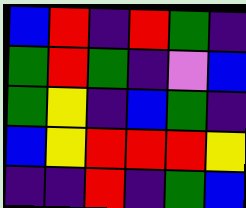[["blue", "red", "indigo", "red", "green", "indigo"], ["green", "red", "green", "indigo", "violet", "blue"], ["green", "yellow", "indigo", "blue", "green", "indigo"], ["blue", "yellow", "red", "red", "red", "yellow"], ["indigo", "indigo", "red", "indigo", "green", "blue"]]